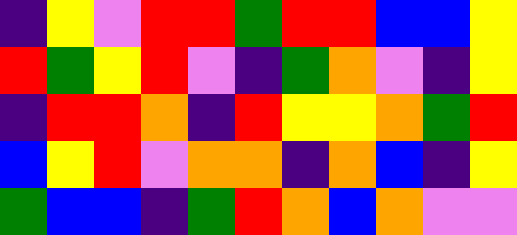[["indigo", "yellow", "violet", "red", "red", "green", "red", "red", "blue", "blue", "yellow"], ["red", "green", "yellow", "red", "violet", "indigo", "green", "orange", "violet", "indigo", "yellow"], ["indigo", "red", "red", "orange", "indigo", "red", "yellow", "yellow", "orange", "green", "red"], ["blue", "yellow", "red", "violet", "orange", "orange", "indigo", "orange", "blue", "indigo", "yellow"], ["green", "blue", "blue", "indigo", "green", "red", "orange", "blue", "orange", "violet", "violet"]]